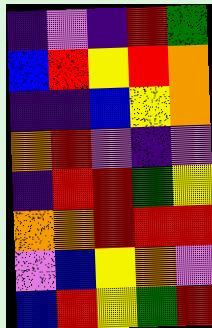[["indigo", "violet", "indigo", "red", "green"], ["blue", "red", "yellow", "red", "orange"], ["indigo", "indigo", "blue", "yellow", "orange"], ["orange", "red", "violet", "indigo", "violet"], ["indigo", "red", "red", "green", "yellow"], ["orange", "orange", "red", "red", "red"], ["violet", "blue", "yellow", "orange", "violet"], ["blue", "red", "yellow", "green", "red"]]